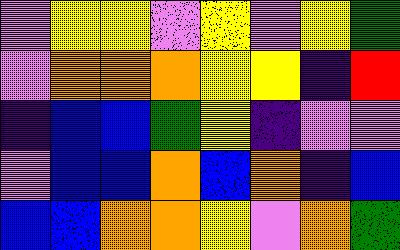[["violet", "yellow", "yellow", "violet", "yellow", "violet", "yellow", "green"], ["violet", "orange", "orange", "orange", "yellow", "yellow", "indigo", "red"], ["indigo", "blue", "blue", "green", "yellow", "indigo", "violet", "violet"], ["violet", "blue", "blue", "orange", "blue", "orange", "indigo", "blue"], ["blue", "blue", "orange", "orange", "yellow", "violet", "orange", "green"]]